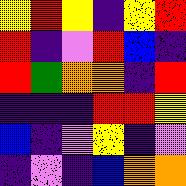[["yellow", "red", "yellow", "indigo", "yellow", "red"], ["red", "indigo", "violet", "red", "blue", "indigo"], ["red", "green", "orange", "orange", "indigo", "red"], ["indigo", "indigo", "indigo", "red", "red", "yellow"], ["blue", "indigo", "violet", "yellow", "indigo", "violet"], ["indigo", "violet", "indigo", "blue", "orange", "orange"]]